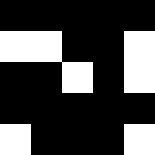[["black", "black", "black", "black", "black"], ["white", "white", "black", "black", "white"], ["black", "black", "white", "black", "white"], ["black", "black", "black", "black", "black"], ["white", "black", "black", "black", "white"]]